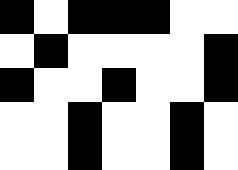[["black", "white", "black", "black", "black", "white", "white"], ["white", "black", "white", "white", "white", "white", "black"], ["black", "white", "white", "black", "white", "white", "black"], ["white", "white", "black", "white", "white", "black", "white"], ["white", "white", "black", "white", "white", "black", "white"]]